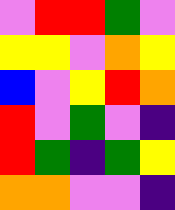[["violet", "red", "red", "green", "violet"], ["yellow", "yellow", "violet", "orange", "yellow"], ["blue", "violet", "yellow", "red", "orange"], ["red", "violet", "green", "violet", "indigo"], ["red", "green", "indigo", "green", "yellow"], ["orange", "orange", "violet", "violet", "indigo"]]